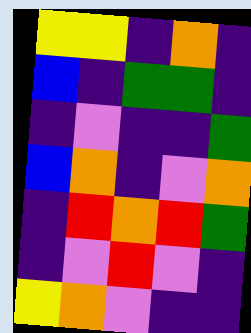[["yellow", "yellow", "indigo", "orange", "indigo"], ["blue", "indigo", "green", "green", "indigo"], ["indigo", "violet", "indigo", "indigo", "green"], ["blue", "orange", "indigo", "violet", "orange"], ["indigo", "red", "orange", "red", "green"], ["indigo", "violet", "red", "violet", "indigo"], ["yellow", "orange", "violet", "indigo", "indigo"]]